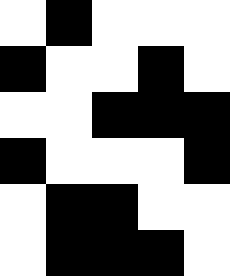[["white", "black", "white", "white", "white"], ["black", "white", "white", "black", "white"], ["white", "white", "black", "black", "black"], ["black", "white", "white", "white", "black"], ["white", "black", "black", "white", "white"], ["white", "black", "black", "black", "white"]]